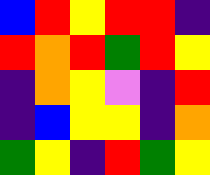[["blue", "red", "yellow", "red", "red", "indigo"], ["red", "orange", "red", "green", "red", "yellow"], ["indigo", "orange", "yellow", "violet", "indigo", "red"], ["indigo", "blue", "yellow", "yellow", "indigo", "orange"], ["green", "yellow", "indigo", "red", "green", "yellow"]]